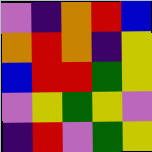[["violet", "indigo", "orange", "red", "blue"], ["orange", "red", "orange", "indigo", "yellow"], ["blue", "red", "red", "green", "yellow"], ["violet", "yellow", "green", "yellow", "violet"], ["indigo", "red", "violet", "green", "yellow"]]